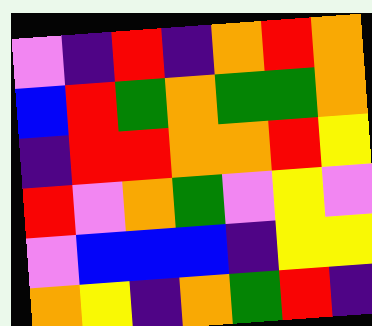[["violet", "indigo", "red", "indigo", "orange", "red", "orange"], ["blue", "red", "green", "orange", "green", "green", "orange"], ["indigo", "red", "red", "orange", "orange", "red", "yellow"], ["red", "violet", "orange", "green", "violet", "yellow", "violet"], ["violet", "blue", "blue", "blue", "indigo", "yellow", "yellow"], ["orange", "yellow", "indigo", "orange", "green", "red", "indigo"]]